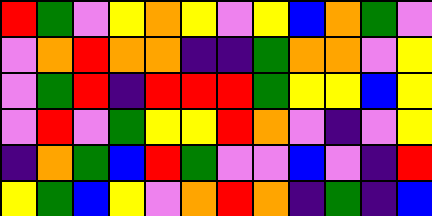[["red", "green", "violet", "yellow", "orange", "yellow", "violet", "yellow", "blue", "orange", "green", "violet"], ["violet", "orange", "red", "orange", "orange", "indigo", "indigo", "green", "orange", "orange", "violet", "yellow"], ["violet", "green", "red", "indigo", "red", "red", "red", "green", "yellow", "yellow", "blue", "yellow"], ["violet", "red", "violet", "green", "yellow", "yellow", "red", "orange", "violet", "indigo", "violet", "yellow"], ["indigo", "orange", "green", "blue", "red", "green", "violet", "violet", "blue", "violet", "indigo", "red"], ["yellow", "green", "blue", "yellow", "violet", "orange", "red", "orange", "indigo", "green", "indigo", "blue"]]